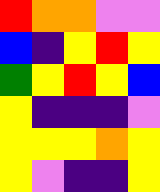[["red", "orange", "orange", "violet", "violet"], ["blue", "indigo", "yellow", "red", "yellow"], ["green", "yellow", "red", "yellow", "blue"], ["yellow", "indigo", "indigo", "indigo", "violet"], ["yellow", "yellow", "yellow", "orange", "yellow"], ["yellow", "violet", "indigo", "indigo", "yellow"]]